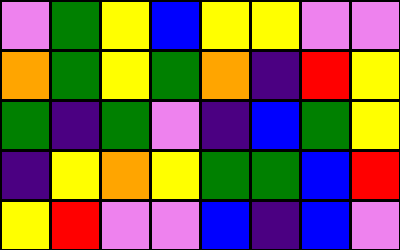[["violet", "green", "yellow", "blue", "yellow", "yellow", "violet", "violet"], ["orange", "green", "yellow", "green", "orange", "indigo", "red", "yellow"], ["green", "indigo", "green", "violet", "indigo", "blue", "green", "yellow"], ["indigo", "yellow", "orange", "yellow", "green", "green", "blue", "red"], ["yellow", "red", "violet", "violet", "blue", "indigo", "blue", "violet"]]